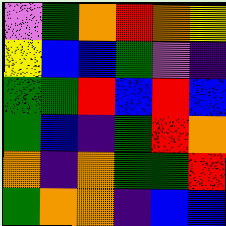[["violet", "green", "orange", "red", "orange", "yellow"], ["yellow", "blue", "blue", "green", "violet", "indigo"], ["green", "green", "red", "blue", "red", "blue"], ["green", "blue", "indigo", "green", "red", "orange"], ["orange", "indigo", "orange", "green", "green", "red"], ["green", "orange", "orange", "indigo", "blue", "blue"]]